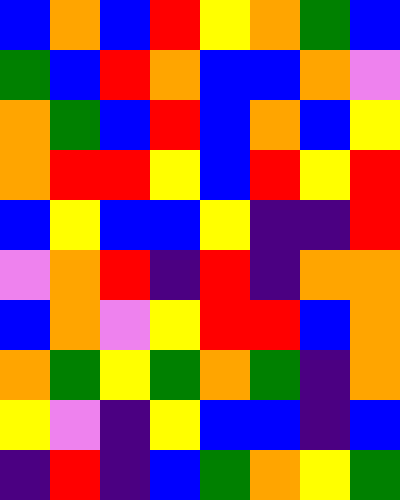[["blue", "orange", "blue", "red", "yellow", "orange", "green", "blue"], ["green", "blue", "red", "orange", "blue", "blue", "orange", "violet"], ["orange", "green", "blue", "red", "blue", "orange", "blue", "yellow"], ["orange", "red", "red", "yellow", "blue", "red", "yellow", "red"], ["blue", "yellow", "blue", "blue", "yellow", "indigo", "indigo", "red"], ["violet", "orange", "red", "indigo", "red", "indigo", "orange", "orange"], ["blue", "orange", "violet", "yellow", "red", "red", "blue", "orange"], ["orange", "green", "yellow", "green", "orange", "green", "indigo", "orange"], ["yellow", "violet", "indigo", "yellow", "blue", "blue", "indigo", "blue"], ["indigo", "red", "indigo", "blue", "green", "orange", "yellow", "green"]]